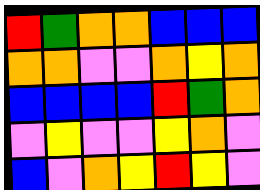[["red", "green", "orange", "orange", "blue", "blue", "blue"], ["orange", "orange", "violet", "violet", "orange", "yellow", "orange"], ["blue", "blue", "blue", "blue", "red", "green", "orange"], ["violet", "yellow", "violet", "violet", "yellow", "orange", "violet"], ["blue", "violet", "orange", "yellow", "red", "yellow", "violet"]]